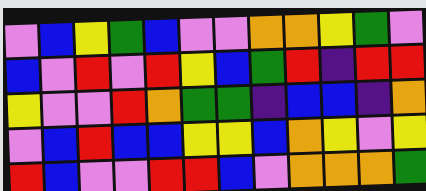[["violet", "blue", "yellow", "green", "blue", "violet", "violet", "orange", "orange", "yellow", "green", "violet"], ["blue", "violet", "red", "violet", "red", "yellow", "blue", "green", "red", "indigo", "red", "red"], ["yellow", "violet", "violet", "red", "orange", "green", "green", "indigo", "blue", "blue", "indigo", "orange"], ["violet", "blue", "red", "blue", "blue", "yellow", "yellow", "blue", "orange", "yellow", "violet", "yellow"], ["red", "blue", "violet", "violet", "red", "red", "blue", "violet", "orange", "orange", "orange", "green"]]